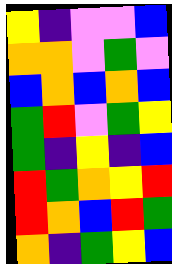[["yellow", "indigo", "violet", "violet", "blue"], ["orange", "orange", "violet", "green", "violet"], ["blue", "orange", "blue", "orange", "blue"], ["green", "red", "violet", "green", "yellow"], ["green", "indigo", "yellow", "indigo", "blue"], ["red", "green", "orange", "yellow", "red"], ["red", "orange", "blue", "red", "green"], ["orange", "indigo", "green", "yellow", "blue"]]